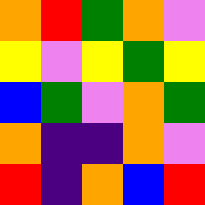[["orange", "red", "green", "orange", "violet"], ["yellow", "violet", "yellow", "green", "yellow"], ["blue", "green", "violet", "orange", "green"], ["orange", "indigo", "indigo", "orange", "violet"], ["red", "indigo", "orange", "blue", "red"]]